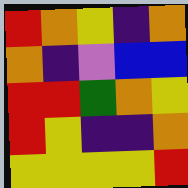[["red", "orange", "yellow", "indigo", "orange"], ["orange", "indigo", "violet", "blue", "blue"], ["red", "red", "green", "orange", "yellow"], ["red", "yellow", "indigo", "indigo", "orange"], ["yellow", "yellow", "yellow", "yellow", "red"]]